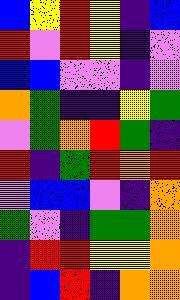[["blue", "yellow", "red", "yellow", "indigo", "blue"], ["red", "violet", "red", "yellow", "indigo", "violet"], ["blue", "blue", "violet", "violet", "indigo", "violet"], ["orange", "green", "indigo", "indigo", "yellow", "green"], ["violet", "green", "orange", "red", "green", "indigo"], ["red", "indigo", "green", "red", "orange", "red"], ["violet", "blue", "blue", "violet", "indigo", "orange"], ["green", "violet", "indigo", "green", "green", "orange"], ["indigo", "red", "red", "yellow", "yellow", "orange"], ["indigo", "blue", "red", "indigo", "orange", "orange"]]